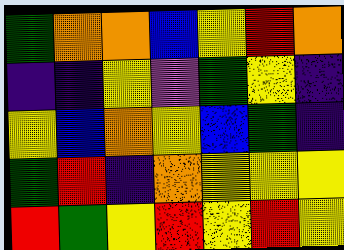[["green", "orange", "orange", "blue", "yellow", "red", "orange"], ["indigo", "indigo", "yellow", "violet", "green", "yellow", "indigo"], ["yellow", "blue", "orange", "yellow", "blue", "green", "indigo"], ["green", "red", "indigo", "orange", "yellow", "yellow", "yellow"], ["red", "green", "yellow", "red", "yellow", "red", "yellow"]]